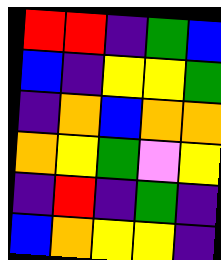[["red", "red", "indigo", "green", "blue"], ["blue", "indigo", "yellow", "yellow", "green"], ["indigo", "orange", "blue", "orange", "orange"], ["orange", "yellow", "green", "violet", "yellow"], ["indigo", "red", "indigo", "green", "indigo"], ["blue", "orange", "yellow", "yellow", "indigo"]]